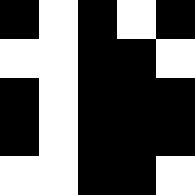[["black", "white", "black", "white", "black"], ["white", "white", "black", "black", "white"], ["black", "white", "black", "black", "black"], ["black", "white", "black", "black", "black"], ["white", "white", "black", "black", "white"]]